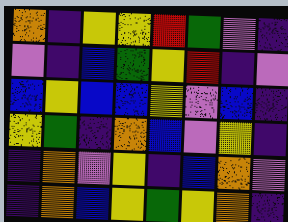[["orange", "indigo", "yellow", "yellow", "red", "green", "violet", "indigo"], ["violet", "indigo", "blue", "green", "yellow", "red", "indigo", "violet"], ["blue", "yellow", "blue", "blue", "yellow", "violet", "blue", "indigo"], ["yellow", "green", "indigo", "orange", "blue", "violet", "yellow", "indigo"], ["indigo", "orange", "violet", "yellow", "indigo", "blue", "orange", "violet"], ["indigo", "orange", "blue", "yellow", "green", "yellow", "orange", "indigo"]]